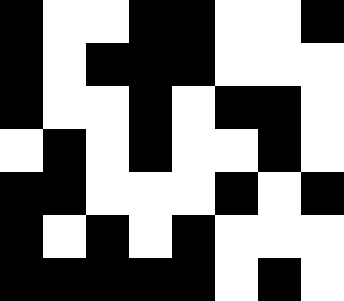[["black", "white", "white", "black", "black", "white", "white", "black"], ["black", "white", "black", "black", "black", "white", "white", "white"], ["black", "white", "white", "black", "white", "black", "black", "white"], ["white", "black", "white", "black", "white", "white", "black", "white"], ["black", "black", "white", "white", "white", "black", "white", "black"], ["black", "white", "black", "white", "black", "white", "white", "white"], ["black", "black", "black", "black", "black", "white", "black", "white"]]